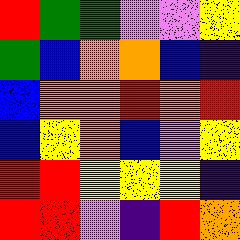[["red", "green", "green", "violet", "violet", "yellow"], ["green", "blue", "orange", "orange", "blue", "indigo"], ["blue", "orange", "orange", "red", "orange", "red"], ["blue", "yellow", "orange", "blue", "violet", "yellow"], ["red", "red", "yellow", "yellow", "yellow", "indigo"], ["red", "red", "violet", "indigo", "red", "orange"]]